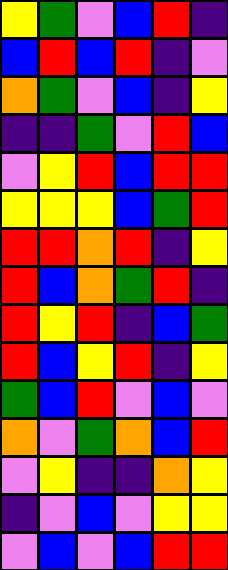[["yellow", "green", "violet", "blue", "red", "indigo"], ["blue", "red", "blue", "red", "indigo", "violet"], ["orange", "green", "violet", "blue", "indigo", "yellow"], ["indigo", "indigo", "green", "violet", "red", "blue"], ["violet", "yellow", "red", "blue", "red", "red"], ["yellow", "yellow", "yellow", "blue", "green", "red"], ["red", "red", "orange", "red", "indigo", "yellow"], ["red", "blue", "orange", "green", "red", "indigo"], ["red", "yellow", "red", "indigo", "blue", "green"], ["red", "blue", "yellow", "red", "indigo", "yellow"], ["green", "blue", "red", "violet", "blue", "violet"], ["orange", "violet", "green", "orange", "blue", "red"], ["violet", "yellow", "indigo", "indigo", "orange", "yellow"], ["indigo", "violet", "blue", "violet", "yellow", "yellow"], ["violet", "blue", "violet", "blue", "red", "red"]]